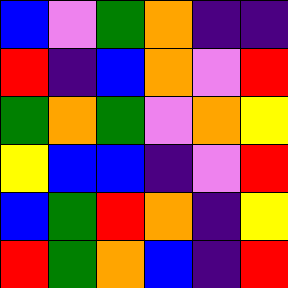[["blue", "violet", "green", "orange", "indigo", "indigo"], ["red", "indigo", "blue", "orange", "violet", "red"], ["green", "orange", "green", "violet", "orange", "yellow"], ["yellow", "blue", "blue", "indigo", "violet", "red"], ["blue", "green", "red", "orange", "indigo", "yellow"], ["red", "green", "orange", "blue", "indigo", "red"]]